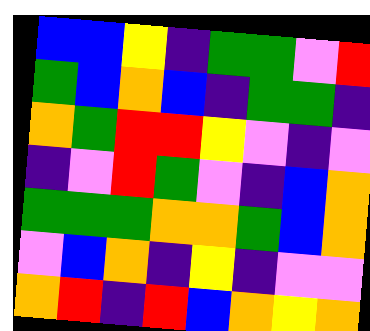[["blue", "blue", "yellow", "indigo", "green", "green", "violet", "red"], ["green", "blue", "orange", "blue", "indigo", "green", "green", "indigo"], ["orange", "green", "red", "red", "yellow", "violet", "indigo", "violet"], ["indigo", "violet", "red", "green", "violet", "indigo", "blue", "orange"], ["green", "green", "green", "orange", "orange", "green", "blue", "orange"], ["violet", "blue", "orange", "indigo", "yellow", "indigo", "violet", "violet"], ["orange", "red", "indigo", "red", "blue", "orange", "yellow", "orange"]]